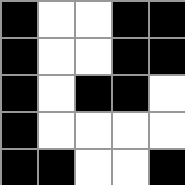[["black", "white", "white", "black", "black"], ["black", "white", "white", "black", "black"], ["black", "white", "black", "black", "white"], ["black", "white", "white", "white", "white"], ["black", "black", "white", "white", "black"]]